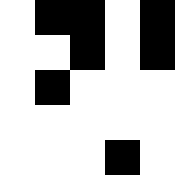[["white", "black", "black", "white", "black"], ["white", "white", "black", "white", "black"], ["white", "black", "white", "white", "white"], ["white", "white", "white", "white", "white"], ["white", "white", "white", "black", "white"]]